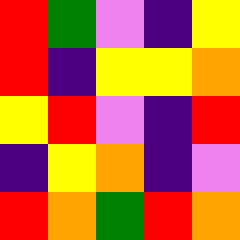[["red", "green", "violet", "indigo", "yellow"], ["red", "indigo", "yellow", "yellow", "orange"], ["yellow", "red", "violet", "indigo", "red"], ["indigo", "yellow", "orange", "indigo", "violet"], ["red", "orange", "green", "red", "orange"]]